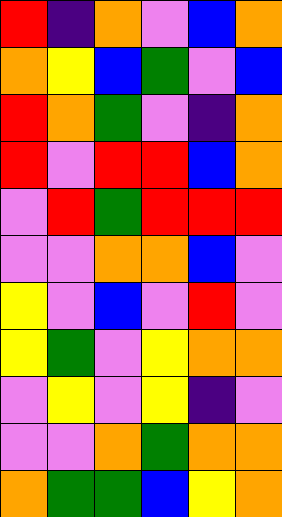[["red", "indigo", "orange", "violet", "blue", "orange"], ["orange", "yellow", "blue", "green", "violet", "blue"], ["red", "orange", "green", "violet", "indigo", "orange"], ["red", "violet", "red", "red", "blue", "orange"], ["violet", "red", "green", "red", "red", "red"], ["violet", "violet", "orange", "orange", "blue", "violet"], ["yellow", "violet", "blue", "violet", "red", "violet"], ["yellow", "green", "violet", "yellow", "orange", "orange"], ["violet", "yellow", "violet", "yellow", "indigo", "violet"], ["violet", "violet", "orange", "green", "orange", "orange"], ["orange", "green", "green", "blue", "yellow", "orange"]]